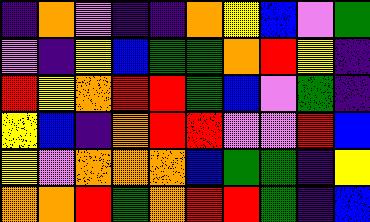[["indigo", "orange", "violet", "indigo", "indigo", "orange", "yellow", "blue", "violet", "green"], ["violet", "indigo", "yellow", "blue", "green", "green", "orange", "red", "yellow", "indigo"], ["red", "yellow", "orange", "red", "red", "green", "blue", "violet", "green", "indigo"], ["yellow", "blue", "indigo", "orange", "red", "red", "violet", "violet", "red", "blue"], ["yellow", "violet", "orange", "orange", "orange", "blue", "green", "green", "indigo", "yellow"], ["orange", "orange", "red", "green", "orange", "red", "red", "green", "indigo", "blue"]]